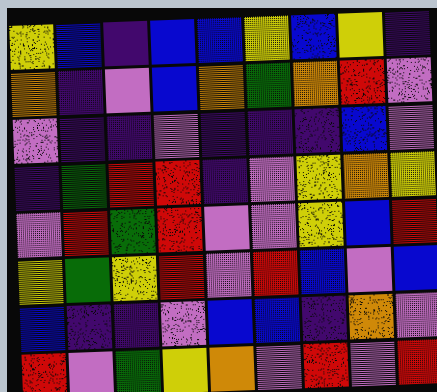[["yellow", "blue", "indigo", "blue", "blue", "yellow", "blue", "yellow", "indigo"], ["orange", "indigo", "violet", "blue", "orange", "green", "orange", "red", "violet"], ["violet", "indigo", "indigo", "violet", "indigo", "indigo", "indigo", "blue", "violet"], ["indigo", "green", "red", "red", "indigo", "violet", "yellow", "orange", "yellow"], ["violet", "red", "green", "red", "violet", "violet", "yellow", "blue", "red"], ["yellow", "green", "yellow", "red", "violet", "red", "blue", "violet", "blue"], ["blue", "indigo", "indigo", "violet", "blue", "blue", "indigo", "orange", "violet"], ["red", "violet", "green", "yellow", "orange", "violet", "red", "violet", "red"]]